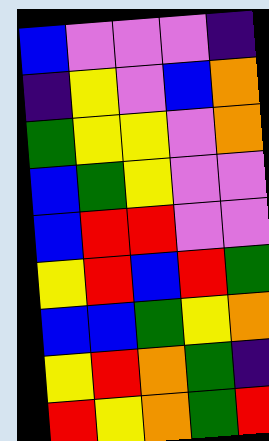[["blue", "violet", "violet", "violet", "indigo"], ["indigo", "yellow", "violet", "blue", "orange"], ["green", "yellow", "yellow", "violet", "orange"], ["blue", "green", "yellow", "violet", "violet"], ["blue", "red", "red", "violet", "violet"], ["yellow", "red", "blue", "red", "green"], ["blue", "blue", "green", "yellow", "orange"], ["yellow", "red", "orange", "green", "indigo"], ["red", "yellow", "orange", "green", "red"]]